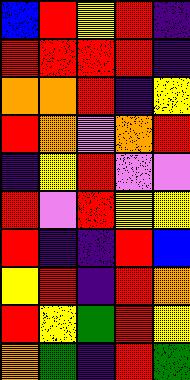[["blue", "red", "yellow", "red", "indigo"], ["red", "red", "red", "red", "indigo"], ["orange", "orange", "red", "indigo", "yellow"], ["red", "orange", "violet", "orange", "red"], ["indigo", "yellow", "red", "violet", "violet"], ["red", "violet", "red", "yellow", "yellow"], ["red", "indigo", "indigo", "red", "blue"], ["yellow", "red", "indigo", "red", "orange"], ["red", "yellow", "green", "red", "yellow"], ["orange", "green", "indigo", "red", "green"]]